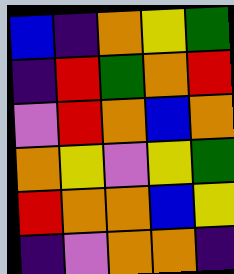[["blue", "indigo", "orange", "yellow", "green"], ["indigo", "red", "green", "orange", "red"], ["violet", "red", "orange", "blue", "orange"], ["orange", "yellow", "violet", "yellow", "green"], ["red", "orange", "orange", "blue", "yellow"], ["indigo", "violet", "orange", "orange", "indigo"]]